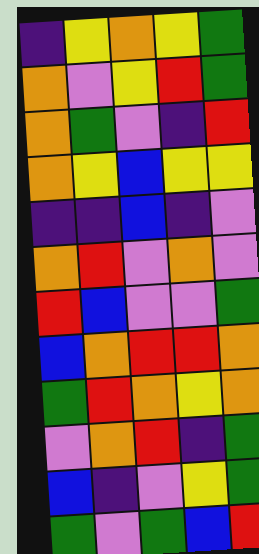[["indigo", "yellow", "orange", "yellow", "green"], ["orange", "violet", "yellow", "red", "green"], ["orange", "green", "violet", "indigo", "red"], ["orange", "yellow", "blue", "yellow", "yellow"], ["indigo", "indigo", "blue", "indigo", "violet"], ["orange", "red", "violet", "orange", "violet"], ["red", "blue", "violet", "violet", "green"], ["blue", "orange", "red", "red", "orange"], ["green", "red", "orange", "yellow", "orange"], ["violet", "orange", "red", "indigo", "green"], ["blue", "indigo", "violet", "yellow", "green"], ["green", "violet", "green", "blue", "red"]]